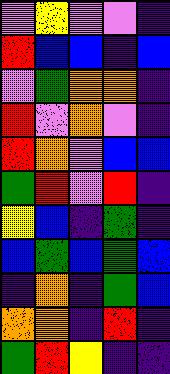[["violet", "yellow", "violet", "violet", "indigo"], ["red", "blue", "blue", "indigo", "blue"], ["violet", "green", "orange", "orange", "indigo"], ["red", "violet", "orange", "violet", "indigo"], ["red", "orange", "violet", "blue", "blue"], ["green", "red", "violet", "red", "indigo"], ["yellow", "blue", "indigo", "green", "indigo"], ["blue", "green", "blue", "green", "blue"], ["indigo", "orange", "indigo", "green", "blue"], ["orange", "orange", "indigo", "red", "indigo"], ["green", "red", "yellow", "indigo", "indigo"]]